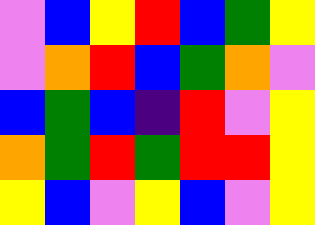[["violet", "blue", "yellow", "red", "blue", "green", "yellow"], ["violet", "orange", "red", "blue", "green", "orange", "violet"], ["blue", "green", "blue", "indigo", "red", "violet", "yellow"], ["orange", "green", "red", "green", "red", "red", "yellow"], ["yellow", "blue", "violet", "yellow", "blue", "violet", "yellow"]]